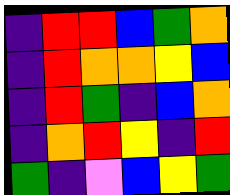[["indigo", "red", "red", "blue", "green", "orange"], ["indigo", "red", "orange", "orange", "yellow", "blue"], ["indigo", "red", "green", "indigo", "blue", "orange"], ["indigo", "orange", "red", "yellow", "indigo", "red"], ["green", "indigo", "violet", "blue", "yellow", "green"]]